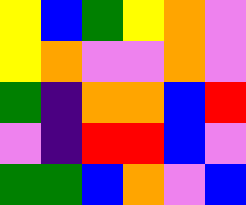[["yellow", "blue", "green", "yellow", "orange", "violet"], ["yellow", "orange", "violet", "violet", "orange", "violet"], ["green", "indigo", "orange", "orange", "blue", "red"], ["violet", "indigo", "red", "red", "blue", "violet"], ["green", "green", "blue", "orange", "violet", "blue"]]